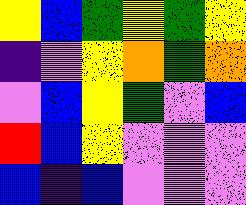[["yellow", "blue", "green", "yellow", "green", "yellow"], ["indigo", "violet", "yellow", "orange", "green", "orange"], ["violet", "blue", "yellow", "green", "violet", "blue"], ["red", "blue", "yellow", "violet", "violet", "violet"], ["blue", "indigo", "blue", "violet", "violet", "violet"]]